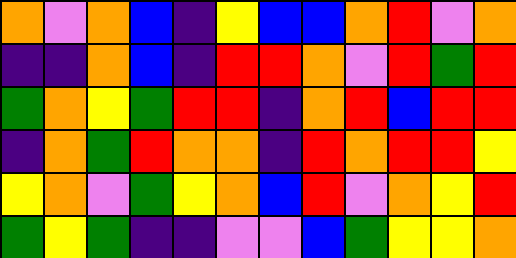[["orange", "violet", "orange", "blue", "indigo", "yellow", "blue", "blue", "orange", "red", "violet", "orange"], ["indigo", "indigo", "orange", "blue", "indigo", "red", "red", "orange", "violet", "red", "green", "red"], ["green", "orange", "yellow", "green", "red", "red", "indigo", "orange", "red", "blue", "red", "red"], ["indigo", "orange", "green", "red", "orange", "orange", "indigo", "red", "orange", "red", "red", "yellow"], ["yellow", "orange", "violet", "green", "yellow", "orange", "blue", "red", "violet", "orange", "yellow", "red"], ["green", "yellow", "green", "indigo", "indigo", "violet", "violet", "blue", "green", "yellow", "yellow", "orange"]]